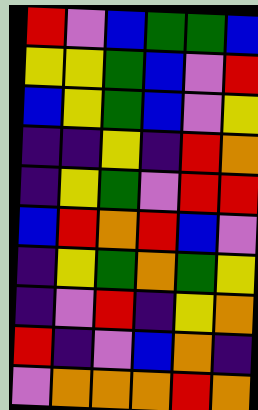[["red", "violet", "blue", "green", "green", "blue"], ["yellow", "yellow", "green", "blue", "violet", "red"], ["blue", "yellow", "green", "blue", "violet", "yellow"], ["indigo", "indigo", "yellow", "indigo", "red", "orange"], ["indigo", "yellow", "green", "violet", "red", "red"], ["blue", "red", "orange", "red", "blue", "violet"], ["indigo", "yellow", "green", "orange", "green", "yellow"], ["indigo", "violet", "red", "indigo", "yellow", "orange"], ["red", "indigo", "violet", "blue", "orange", "indigo"], ["violet", "orange", "orange", "orange", "red", "orange"]]